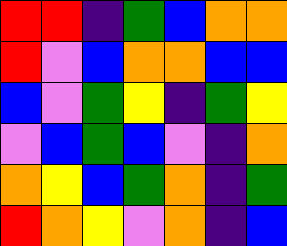[["red", "red", "indigo", "green", "blue", "orange", "orange"], ["red", "violet", "blue", "orange", "orange", "blue", "blue"], ["blue", "violet", "green", "yellow", "indigo", "green", "yellow"], ["violet", "blue", "green", "blue", "violet", "indigo", "orange"], ["orange", "yellow", "blue", "green", "orange", "indigo", "green"], ["red", "orange", "yellow", "violet", "orange", "indigo", "blue"]]